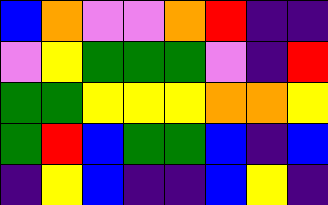[["blue", "orange", "violet", "violet", "orange", "red", "indigo", "indigo"], ["violet", "yellow", "green", "green", "green", "violet", "indigo", "red"], ["green", "green", "yellow", "yellow", "yellow", "orange", "orange", "yellow"], ["green", "red", "blue", "green", "green", "blue", "indigo", "blue"], ["indigo", "yellow", "blue", "indigo", "indigo", "blue", "yellow", "indigo"]]